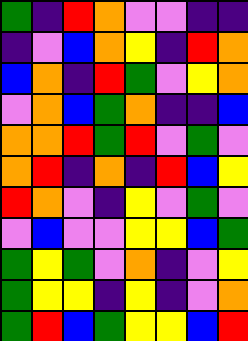[["green", "indigo", "red", "orange", "violet", "violet", "indigo", "indigo"], ["indigo", "violet", "blue", "orange", "yellow", "indigo", "red", "orange"], ["blue", "orange", "indigo", "red", "green", "violet", "yellow", "orange"], ["violet", "orange", "blue", "green", "orange", "indigo", "indigo", "blue"], ["orange", "orange", "red", "green", "red", "violet", "green", "violet"], ["orange", "red", "indigo", "orange", "indigo", "red", "blue", "yellow"], ["red", "orange", "violet", "indigo", "yellow", "violet", "green", "violet"], ["violet", "blue", "violet", "violet", "yellow", "yellow", "blue", "green"], ["green", "yellow", "green", "violet", "orange", "indigo", "violet", "yellow"], ["green", "yellow", "yellow", "indigo", "yellow", "indigo", "violet", "orange"], ["green", "red", "blue", "green", "yellow", "yellow", "blue", "red"]]